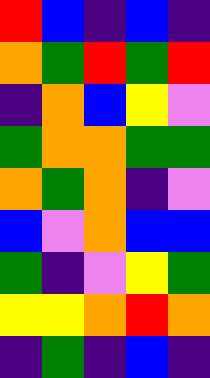[["red", "blue", "indigo", "blue", "indigo"], ["orange", "green", "red", "green", "red"], ["indigo", "orange", "blue", "yellow", "violet"], ["green", "orange", "orange", "green", "green"], ["orange", "green", "orange", "indigo", "violet"], ["blue", "violet", "orange", "blue", "blue"], ["green", "indigo", "violet", "yellow", "green"], ["yellow", "yellow", "orange", "red", "orange"], ["indigo", "green", "indigo", "blue", "indigo"]]